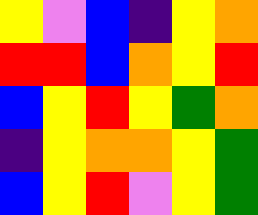[["yellow", "violet", "blue", "indigo", "yellow", "orange"], ["red", "red", "blue", "orange", "yellow", "red"], ["blue", "yellow", "red", "yellow", "green", "orange"], ["indigo", "yellow", "orange", "orange", "yellow", "green"], ["blue", "yellow", "red", "violet", "yellow", "green"]]